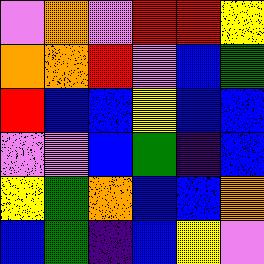[["violet", "orange", "violet", "red", "red", "yellow"], ["orange", "orange", "red", "violet", "blue", "green"], ["red", "blue", "blue", "yellow", "blue", "blue"], ["violet", "violet", "blue", "green", "indigo", "blue"], ["yellow", "green", "orange", "blue", "blue", "orange"], ["blue", "green", "indigo", "blue", "yellow", "violet"]]